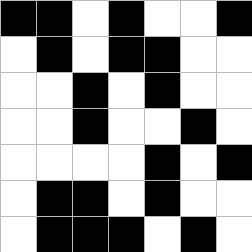[["black", "black", "white", "black", "white", "white", "black"], ["white", "black", "white", "black", "black", "white", "white"], ["white", "white", "black", "white", "black", "white", "white"], ["white", "white", "black", "white", "white", "black", "white"], ["white", "white", "white", "white", "black", "white", "black"], ["white", "black", "black", "white", "black", "white", "white"], ["white", "black", "black", "black", "white", "black", "white"]]